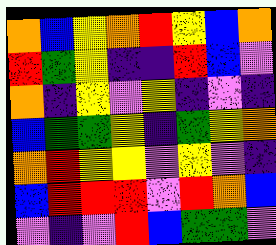[["orange", "blue", "yellow", "orange", "red", "yellow", "blue", "orange"], ["red", "green", "yellow", "indigo", "indigo", "red", "blue", "violet"], ["orange", "indigo", "yellow", "violet", "yellow", "indigo", "violet", "indigo"], ["blue", "green", "green", "yellow", "indigo", "green", "yellow", "orange"], ["orange", "red", "yellow", "yellow", "violet", "yellow", "violet", "indigo"], ["blue", "red", "red", "red", "violet", "red", "orange", "blue"], ["violet", "indigo", "violet", "red", "blue", "green", "green", "violet"]]